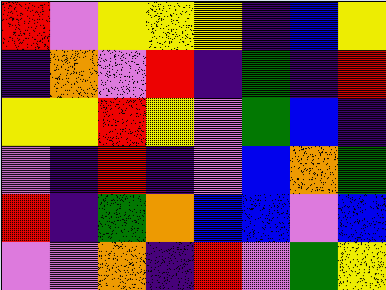[["red", "violet", "yellow", "yellow", "yellow", "indigo", "blue", "yellow"], ["indigo", "orange", "violet", "red", "indigo", "green", "indigo", "red"], ["yellow", "yellow", "red", "yellow", "violet", "green", "blue", "indigo"], ["violet", "indigo", "red", "indigo", "violet", "blue", "orange", "green"], ["red", "indigo", "green", "orange", "blue", "blue", "violet", "blue"], ["violet", "violet", "orange", "indigo", "red", "violet", "green", "yellow"]]